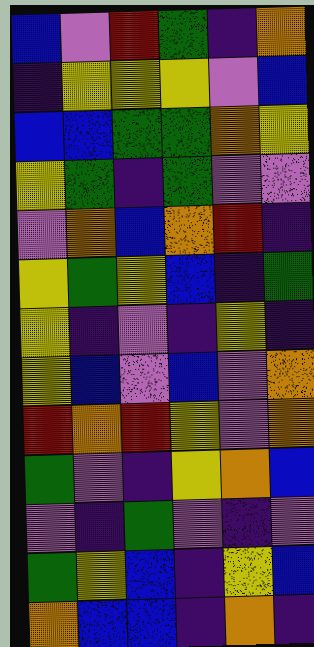[["blue", "violet", "red", "green", "indigo", "orange"], ["indigo", "yellow", "yellow", "yellow", "violet", "blue"], ["blue", "blue", "green", "green", "orange", "yellow"], ["yellow", "green", "indigo", "green", "violet", "violet"], ["violet", "orange", "blue", "orange", "red", "indigo"], ["yellow", "green", "yellow", "blue", "indigo", "green"], ["yellow", "indigo", "violet", "indigo", "yellow", "indigo"], ["yellow", "blue", "violet", "blue", "violet", "orange"], ["red", "orange", "red", "yellow", "violet", "orange"], ["green", "violet", "indigo", "yellow", "orange", "blue"], ["violet", "indigo", "green", "violet", "indigo", "violet"], ["green", "yellow", "blue", "indigo", "yellow", "blue"], ["orange", "blue", "blue", "indigo", "orange", "indigo"]]